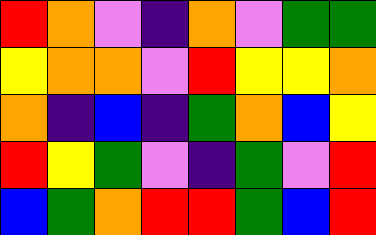[["red", "orange", "violet", "indigo", "orange", "violet", "green", "green"], ["yellow", "orange", "orange", "violet", "red", "yellow", "yellow", "orange"], ["orange", "indigo", "blue", "indigo", "green", "orange", "blue", "yellow"], ["red", "yellow", "green", "violet", "indigo", "green", "violet", "red"], ["blue", "green", "orange", "red", "red", "green", "blue", "red"]]